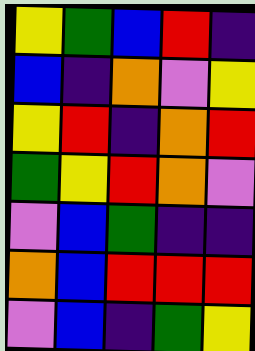[["yellow", "green", "blue", "red", "indigo"], ["blue", "indigo", "orange", "violet", "yellow"], ["yellow", "red", "indigo", "orange", "red"], ["green", "yellow", "red", "orange", "violet"], ["violet", "blue", "green", "indigo", "indigo"], ["orange", "blue", "red", "red", "red"], ["violet", "blue", "indigo", "green", "yellow"]]